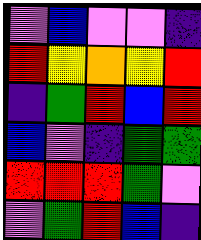[["violet", "blue", "violet", "violet", "indigo"], ["red", "yellow", "orange", "yellow", "red"], ["indigo", "green", "red", "blue", "red"], ["blue", "violet", "indigo", "green", "green"], ["red", "red", "red", "green", "violet"], ["violet", "green", "red", "blue", "indigo"]]